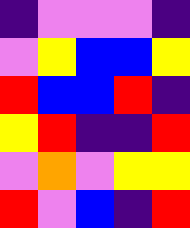[["indigo", "violet", "violet", "violet", "indigo"], ["violet", "yellow", "blue", "blue", "yellow"], ["red", "blue", "blue", "red", "indigo"], ["yellow", "red", "indigo", "indigo", "red"], ["violet", "orange", "violet", "yellow", "yellow"], ["red", "violet", "blue", "indigo", "red"]]